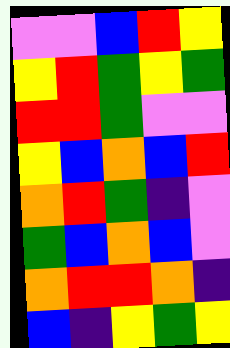[["violet", "violet", "blue", "red", "yellow"], ["yellow", "red", "green", "yellow", "green"], ["red", "red", "green", "violet", "violet"], ["yellow", "blue", "orange", "blue", "red"], ["orange", "red", "green", "indigo", "violet"], ["green", "blue", "orange", "blue", "violet"], ["orange", "red", "red", "orange", "indigo"], ["blue", "indigo", "yellow", "green", "yellow"]]